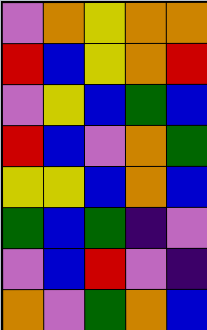[["violet", "orange", "yellow", "orange", "orange"], ["red", "blue", "yellow", "orange", "red"], ["violet", "yellow", "blue", "green", "blue"], ["red", "blue", "violet", "orange", "green"], ["yellow", "yellow", "blue", "orange", "blue"], ["green", "blue", "green", "indigo", "violet"], ["violet", "blue", "red", "violet", "indigo"], ["orange", "violet", "green", "orange", "blue"]]